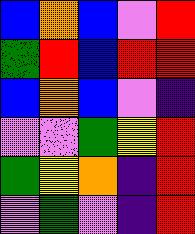[["blue", "orange", "blue", "violet", "red"], ["green", "red", "blue", "red", "red"], ["blue", "orange", "blue", "violet", "indigo"], ["violet", "violet", "green", "yellow", "red"], ["green", "yellow", "orange", "indigo", "red"], ["violet", "green", "violet", "indigo", "red"]]